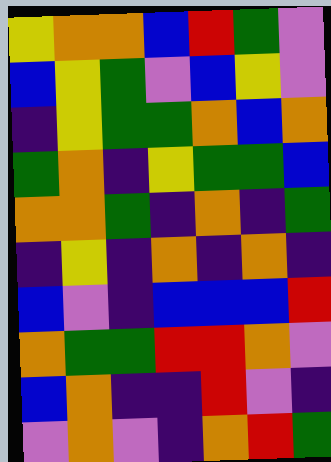[["yellow", "orange", "orange", "blue", "red", "green", "violet"], ["blue", "yellow", "green", "violet", "blue", "yellow", "violet"], ["indigo", "yellow", "green", "green", "orange", "blue", "orange"], ["green", "orange", "indigo", "yellow", "green", "green", "blue"], ["orange", "orange", "green", "indigo", "orange", "indigo", "green"], ["indigo", "yellow", "indigo", "orange", "indigo", "orange", "indigo"], ["blue", "violet", "indigo", "blue", "blue", "blue", "red"], ["orange", "green", "green", "red", "red", "orange", "violet"], ["blue", "orange", "indigo", "indigo", "red", "violet", "indigo"], ["violet", "orange", "violet", "indigo", "orange", "red", "green"]]